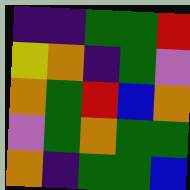[["indigo", "indigo", "green", "green", "red"], ["yellow", "orange", "indigo", "green", "violet"], ["orange", "green", "red", "blue", "orange"], ["violet", "green", "orange", "green", "green"], ["orange", "indigo", "green", "green", "blue"]]